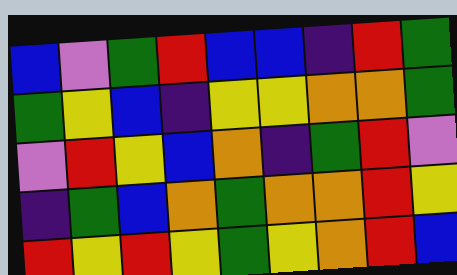[["blue", "violet", "green", "red", "blue", "blue", "indigo", "red", "green"], ["green", "yellow", "blue", "indigo", "yellow", "yellow", "orange", "orange", "green"], ["violet", "red", "yellow", "blue", "orange", "indigo", "green", "red", "violet"], ["indigo", "green", "blue", "orange", "green", "orange", "orange", "red", "yellow"], ["red", "yellow", "red", "yellow", "green", "yellow", "orange", "red", "blue"]]